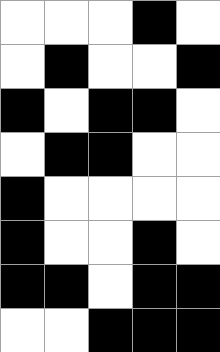[["white", "white", "white", "black", "white"], ["white", "black", "white", "white", "black"], ["black", "white", "black", "black", "white"], ["white", "black", "black", "white", "white"], ["black", "white", "white", "white", "white"], ["black", "white", "white", "black", "white"], ["black", "black", "white", "black", "black"], ["white", "white", "black", "black", "black"]]